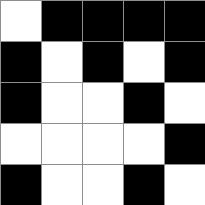[["white", "black", "black", "black", "black"], ["black", "white", "black", "white", "black"], ["black", "white", "white", "black", "white"], ["white", "white", "white", "white", "black"], ["black", "white", "white", "black", "white"]]